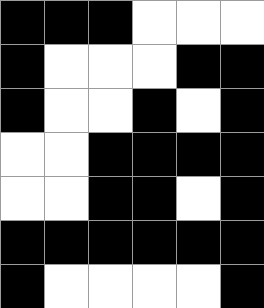[["black", "black", "black", "white", "white", "white"], ["black", "white", "white", "white", "black", "black"], ["black", "white", "white", "black", "white", "black"], ["white", "white", "black", "black", "black", "black"], ["white", "white", "black", "black", "white", "black"], ["black", "black", "black", "black", "black", "black"], ["black", "white", "white", "white", "white", "black"]]